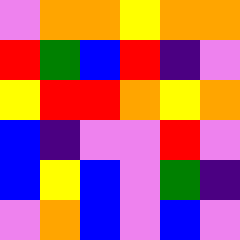[["violet", "orange", "orange", "yellow", "orange", "orange"], ["red", "green", "blue", "red", "indigo", "violet"], ["yellow", "red", "red", "orange", "yellow", "orange"], ["blue", "indigo", "violet", "violet", "red", "violet"], ["blue", "yellow", "blue", "violet", "green", "indigo"], ["violet", "orange", "blue", "violet", "blue", "violet"]]